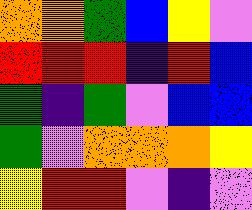[["orange", "orange", "green", "blue", "yellow", "violet"], ["red", "red", "red", "indigo", "red", "blue"], ["green", "indigo", "green", "violet", "blue", "blue"], ["green", "violet", "orange", "orange", "orange", "yellow"], ["yellow", "red", "red", "violet", "indigo", "violet"]]